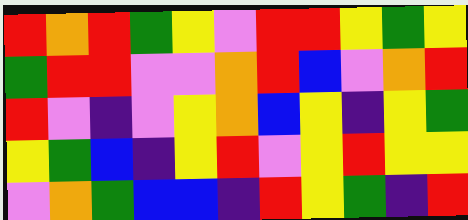[["red", "orange", "red", "green", "yellow", "violet", "red", "red", "yellow", "green", "yellow"], ["green", "red", "red", "violet", "violet", "orange", "red", "blue", "violet", "orange", "red"], ["red", "violet", "indigo", "violet", "yellow", "orange", "blue", "yellow", "indigo", "yellow", "green"], ["yellow", "green", "blue", "indigo", "yellow", "red", "violet", "yellow", "red", "yellow", "yellow"], ["violet", "orange", "green", "blue", "blue", "indigo", "red", "yellow", "green", "indigo", "red"]]